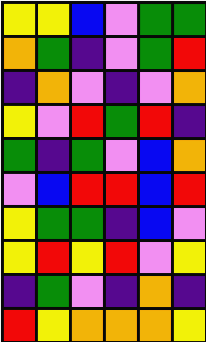[["yellow", "yellow", "blue", "violet", "green", "green"], ["orange", "green", "indigo", "violet", "green", "red"], ["indigo", "orange", "violet", "indigo", "violet", "orange"], ["yellow", "violet", "red", "green", "red", "indigo"], ["green", "indigo", "green", "violet", "blue", "orange"], ["violet", "blue", "red", "red", "blue", "red"], ["yellow", "green", "green", "indigo", "blue", "violet"], ["yellow", "red", "yellow", "red", "violet", "yellow"], ["indigo", "green", "violet", "indigo", "orange", "indigo"], ["red", "yellow", "orange", "orange", "orange", "yellow"]]